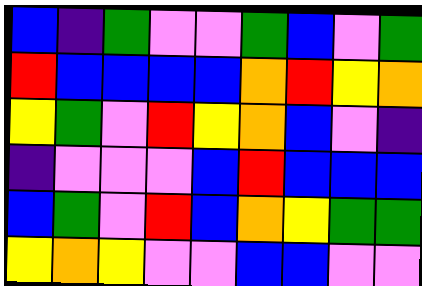[["blue", "indigo", "green", "violet", "violet", "green", "blue", "violet", "green"], ["red", "blue", "blue", "blue", "blue", "orange", "red", "yellow", "orange"], ["yellow", "green", "violet", "red", "yellow", "orange", "blue", "violet", "indigo"], ["indigo", "violet", "violet", "violet", "blue", "red", "blue", "blue", "blue"], ["blue", "green", "violet", "red", "blue", "orange", "yellow", "green", "green"], ["yellow", "orange", "yellow", "violet", "violet", "blue", "blue", "violet", "violet"]]